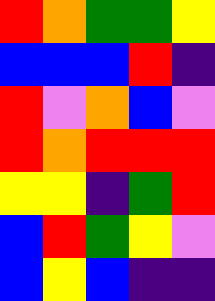[["red", "orange", "green", "green", "yellow"], ["blue", "blue", "blue", "red", "indigo"], ["red", "violet", "orange", "blue", "violet"], ["red", "orange", "red", "red", "red"], ["yellow", "yellow", "indigo", "green", "red"], ["blue", "red", "green", "yellow", "violet"], ["blue", "yellow", "blue", "indigo", "indigo"]]